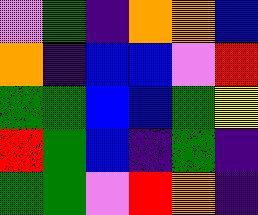[["violet", "green", "indigo", "orange", "orange", "blue"], ["orange", "indigo", "blue", "blue", "violet", "red"], ["green", "green", "blue", "blue", "green", "yellow"], ["red", "green", "blue", "indigo", "green", "indigo"], ["green", "green", "violet", "red", "orange", "indigo"]]